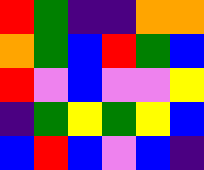[["red", "green", "indigo", "indigo", "orange", "orange"], ["orange", "green", "blue", "red", "green", "blue"], ["red", "violet", "blue", "violet", "violet", "yellow"], ["indigo", "green", "yellow", "green", "yellow", "blue"], ["blue", "red", "blue", "violet", "blue", "indigo"]]